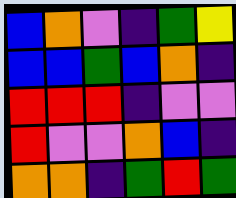[["blue", "orange", "violet", "indigo", "green", "yellow"], ["blue", "blue", "green", "blue", "orange", "indigo"], ["red", "red", "red", "indigo", "violet", "violet"], ["red", "violet", "violet", "orange", "blue", "indigo"], ["orange", "orange", "indigo", "green", "red", "green"]]